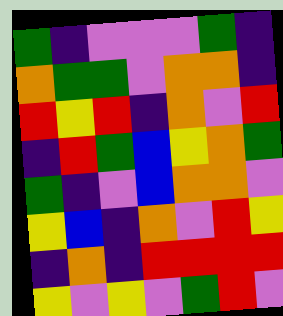[["green", "indigo", "violet", "violet", "violet", "green", "indigo"], ["orange", "green", "green", "violet", "orange", "orange", "indigo"], ["red", "yellow", "red", "indigo", "orange", "violet", "red"], ["indigo", "red", "green", "blue", "yellow", "orange", "green"], ["green", "indigo", "violet", "blue", "orange", "orange", "violet"], ["yellow", "blue", "indigo", "orange", "violet", "red", "yellow"], ["indigo", "orange", "indigo", "red", "red", "red", "red"], ["yellow", "violet", "yellow", "violet", "green", "red", "violet"]]